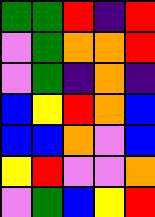[["green", "green", "red", "indigo", "red"], ["violet", "green", "orange", "orange", "red"], ["violet", "green", "indigo", "orange", "indigo"], ["blue", "yellow", "red", "orange", "blue"], ["blue", "blue", "orange", "violet", "blue"], ["yellow", "red", "violet", "violet", "orange"], ["violet", "green", "blue", "yellow", "red"]]